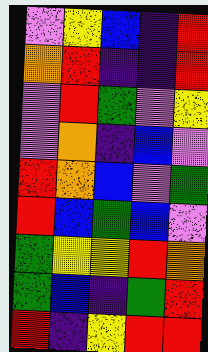[["violet", "yellow", "blue", "indigo", "red"], ["orange", "red", "indigo", "indigo", "red"], ["violet", "red", "green", "violet", "yellow"], ["violet", "orange", "indigo", "blue", "violet"], ["red", "orange", "blue", "violet", "green"], ["red", "blue", "green", "blue", "violet"], ["green", "yellow", "yellow", "red", "orange"], ["green", "blue", "indigo", "green", "red"], ["red", "indigo", "yellow", "red", "red"]]